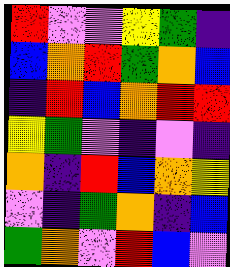[["red", "violet", "violet", "yellow", "green", "indigo"], ["blue", "orange", "red", "green", "orange", "blue"], ["indigo", "red", "blue", "orange", "red", "red"], ["yellow", "green", "violet", "indigo", "violet", "indigo"], ["orange", "indigo", "red", "blue", "orange", "yellow"], ["violet", "indigo", "green", "orange", "indigo", "blue"], ["green", "orange", "violet", "red", "blue", "violet"]]